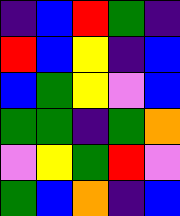[["indigo", "blue", "red", "green", "indigo"], ["red", "blue", "yellow", "indigo", "blue"], ["blue", "green", "yellow", "violet", "blue"], ["green", "green", "indigo", "green", "orange"], ["violet", "yellow", "green", "red", "violet"], ["green", "blue", "orange", "indigo", "blue"]]